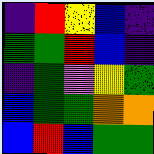[["indigo", "red", "yellow", "blue", "indigo"], ["green", "green", "red", "blue", "indigo"], ["indigo", "green", "violet", "yellow", "green"], ["blue", "green", "green", "orange", "orange"], ["blue", "red", "blue", "green", "green"]]